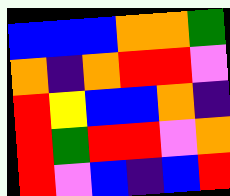[["blue", "blue", "blue", "orange", "orange", "green"], ["orange", "indigo", "orange", "red", "red", "violet"], ["red", "yellow", "blue", "blue", "orange", "indigo"], ["red", "green", "red", "red", "violet", "orange"], ["red", "violet", "blue", "indigo", "blue", "red"]]